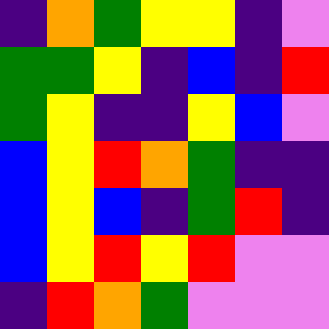[["indigo", "orange", "green", "yellow", "yellow", "indigo", "violet"], ["green", "green", "yellow", "indigo", "blue", "indigo", "red"], ["green", "yellow", "indigo", "indigo", "yellow", "blue", "violet"], ["blue", "yellow", "red", "orange", "green", "indigo", "indigo"], ["blue", "yellow", "blue", "indigo", "green", "red", "indigo"], ["blue", "yellow", "red", "yellow", "red", "violet", "violet"], ["indigo", "red", "orange", "green", "violet", "violet", "violet"]]